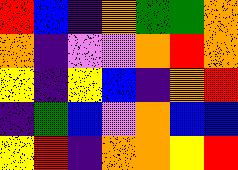[["red", "blue", "indigo", "orange", "green", "green", "orange"], ["orange", "indigo", "violet", "violet", "orange", "red", "orange"], ["yellow", "indigo", "yellow", "blue", "indigo", "orange", "red"], ["indigo", "green", "blue", "violet", "orange", "blue", "blue"], ["yellow", "red", "indigo", "orange", "orange", "yellow", "red"]]